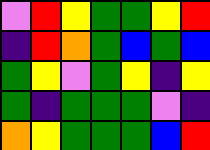[["violet", "red", "yellow", "green", "green", "yellow", "red"], ["indigo", "red", "orange", "green", "blue", "green", "blue"], ["green", "yellow", "violet", "green", "yellow", "indigo", "yellow"], ["green", "indigo", "green", "green", "green", "violet", "indigo"], ["orange", "yellow", "green", "green", "green", "blue", "red"]]